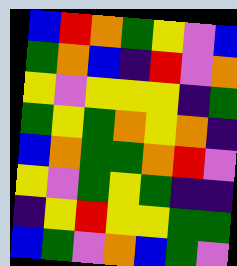[["blue", "red", "orange", "green", "yellow", "violet", "blue"], ["green", "orange", "blue", "indigo", "red", "violet", "orange"], ["yellow", "violet", "yellow", "yellow", "yellow", "indigo", "green"], ["green", "yellow", "green", "orange", "yellow", "orange", "indigo"], ["blue", "orange", "green", "green", "orange", "red", "violet"], ["yellow", "violet", "green", "yellow", "green", "indigo", "indigo"], ["indigo", "yellow", "red", "yellow", "yellow", "green", "green"], ["blue", "green", "violet", "orange", "blue", "green", "violet"]]